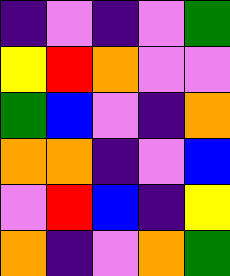[["indigo", "violet", "indigo", "violet", "green"], ["yellow", "red", "orange", "violet", "violet"], ["green", "blue", "violet", "indigo", "orange"], ["orange", "orange", "indigo", "violet", "blue"], ["violet", "red", "blue", "indigo", "yellow"], ["orange", "indigo", "violet", "orange", "green"]]